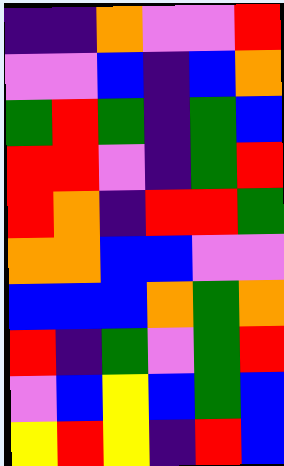[["indigo", "indigo", "orange", "violet", "violet", "red"], ["violet", "violet", "blue", "indigo", "blue", "orange"], ["green", "red", "green", "indigo", "green", "blue"], ["red", "red", "violet", "indigo", "green", "red"], ["red", "orange", "indigo", "red", "red", "green"], ["orange", "orange", "blue", "blue", "violet", "violet"], ["blue", "blue", "blue", "orange", "green", "orange"], ["red", "indigo", "green", "violet", "green", "red"], ["violet", "blue", "yellow", "blue", "green", "blue"], ["yellow", "red", "yellow", "indigo", "red", "blue"]]